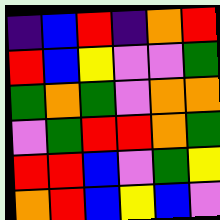[["indigo", "blue", "red", "indigo", "orange", "red"], ["red", "blue", "yellow", "violet", "violet", "green"], ["green", "orange", "green", "violet", "orange", "orange"], ["violet", "green", "red", "red", "orange", "green"], ["red", "red", "blue", "violet", "green", "yellow"], ["orange", "red", "blue", "yellow", "blue", "violet"]]